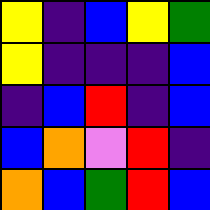[["yellow", "indigo", "blue", "yellow", "green"], ["yellow", "indigo", "indigo", "indigo", "blue"], ["indigo", "blue", "red", "indigo", "blue"], ["blue", "orange", "violet", "red", "indigo"], ["orange", "blue", "green", "red", "blue"]]